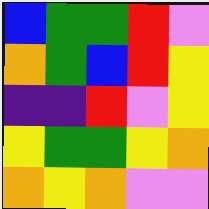[["blue", "green", "green", "red", "violet"], ["orange", "green", "blue", "red", "yellow"], ["indigo", "indigo", "red", "violet", "yellow"], ["yellow", "green", "green", "yellow", "orange"], ["orange", "yellow", "orange", "violet", "violet"]]